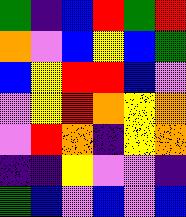[["green", "indigo", "blue", "red", "green", "red"], ["orange", "violet", "blue", "yellow", "blue", "green"], ["blue", "yellow", "red", "red", "blue", "violet"], ["violet", "yellow", "red", "orange", "yellow", "orange"], ["violet", "red", "orange", "indigo", "yellow", "orange"], ["indigo", "indigo", "yellow", "violet", "violet", "indigo"], ["green", "blue", "violet", "blue", "violet", "blue"]]